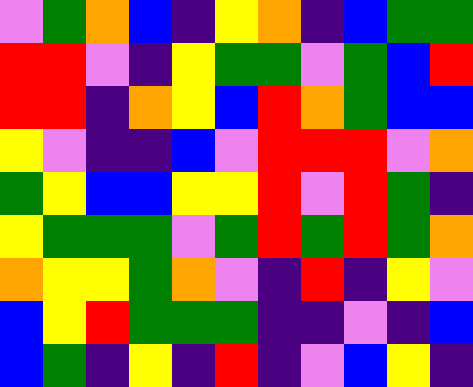[["violet", "green", "orange", "blue", "indigo", "yellow", "orange", "indigo", "blue", "green", "green"], ["red", "red", "violet", "indigo", "yellow", "green", "green", "violet", "green", "blue", "red"], ["red", "red", "indigo", "orange", "yellow", "blue", "red", "orange", "green", "blue", "blue"], ["yellow", "violet", "indigo", "indigo", "blue", "violet", "red", "red", "red", "violet", "orange"], ["green", "yellow", "blue", "blue", "yellow", "yellow", "red", "violet", "red", "green", "indigo"], ["yellow", "green", "green", "green", "violet", "green", "red", "green", "red", "green", "orange"], ["orange", "yellow", "yellow", "green", "orange", "violet", "indigo", "red", "indigo", "yellow", "violet"], ["blue", "yellow", "red", "green", "green", "green", "indigo", "indigo", "violet", "indigo", "blue"], ["blue", "green", "indigo", "yellow", "indigo", "red", "indigo", "violet", "blue", "yellow", "indigo"]]